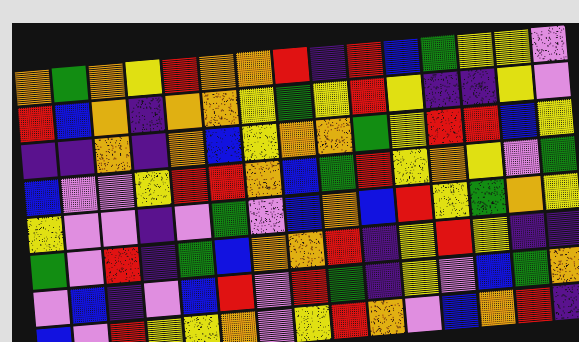[["orange", "green", "orange", "yellow", "red", "orange", "orange", "red", "indigo", "red", "blue", "green", "yellow", "yellow", "violet"], ["red", "blue", "orange", "indigo", "orange", "orange", "yellow", "green", "yellow", "red", "yellow", "indigo", "indigo", "yellow", "violet"], ["indigo", "indigo", "orange", "indigo", "orange", "blue", "yellow", "orange", "orange", "green", "yellow", "red", "red", "blue", "yellow"], ["blue", "violet", "violet", "yellow", "red", "red", "orange", "blue", "green", "red", "yellow", "orange", "yellow", "violet", "green"], ["yellow", "violet", "violet", "indigo", "violet", "green", "violet", "blue", "orange", "blue", "red", "yellow", "green", "orange", "yellow"], ["green", "violet", "red", "indigo", "green", "blue", "orange", "orange", "red", "indigo", "yellow", "red", "yellow", "indigo", "indigo"], ["violet", "blue", "indigo", "violet", "blue", "red", "violet", "red", "green", "indigo", "yellow", "violet", "blue", "green", "orange"], ["blue", "violet", "red", "yellow", "yellow", "orange", "violet", "yellow", "red", "orange", "violet", "blue", "orange", "red", "indigo"]]